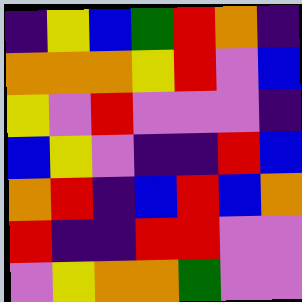[["indigo", "yellow", "blue", "green", "red", "orange", "indigo"], ["orange", "orange", "orange", "yellow", "red", "violet", "blue"], ["yellow", "violet", "red", "violet", "violet", "violet", "indigo"], ["blue", "yellow", "violet", "indigo", "indigo", "red", "blue"], ["orange", "red", "indigo", "blue", "red", "blue", "orange"], ["red", "indigo", "indigo", "red", "red", "violet", "violet"], ["violet", "yellow", "orange", "orange", "green", "violet", "violet"]]